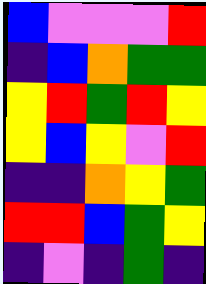[["blue", "violet", "violet", "violet", "red"], ["indigo", "blue", "orange", "green", "green"], ["yellow", "red", "green", "red", "yellow"], ["yellow", "blue", "yellow", "violet", "red"], ["indigo", "indigo", "orange", "yellow", "green"], ["red", "red", "blue", "green", "yellow"], ["indigo", "violet", "indigo", "green", "indigo"]]